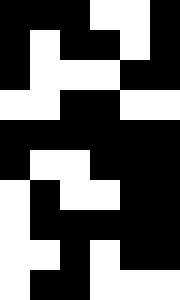[["black", "black", "black", "white", "white", "black"], ["black", "white", "black", "black", "white", "black"], ["black", "white", "white", "white", "black", "black"], ["white", "white", "black", "black", "white", "white"], ["black", "black", "black", "black", "black", "black"], ["black", "white", "white", "black", "black", "black"], ["white", "black", "white", "white", "black", "black"], ["white", "black", "black", "black", "black", "black"], ["white", "white", "black", "white", "black", "black"], ["white", "black", "black", "white", "white", "white"]]